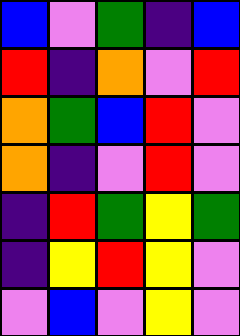[["blue", "violet", "green", "indigo", "blue"], ["red", "indigo", "orange", "violet", "red"], ["orange", "green", "blue", "red", "violet"], ["orange", "indigo", "violet", "red", "violet"], ["indigo", "red", "green", "yellow", "green"], ["indigo", "yellow", "red", "yellow", "violet"], ["violet", "blue", "violet", "yellow", "violet"]]